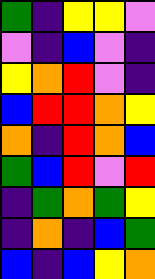[["green", "indigo", "yellow", "yellow", "violet"], ["violet", "indigo", "blue", "violet", "indigo"], ["yellow", "orange", "red", "violet", "indigo"], ["blue", "red", "red", "orange", "yellow"], ["orange", "indigo", "red", "orange", "blue"], ["green", "blue", "red", "violet", "red"], ["indigo", "green", "orange", "green", "yellow"], ["indigo", "orange", "indigo", "blue", "green"], ["blue", "indigo", "blue", "yellow", "orange"]]